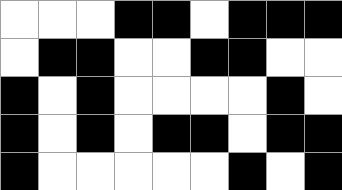[["white", "white", "white", "black", "black", "white", "black", "black", "black"], ["white", "black", "black", "white", "white", "black", "black", "white", "white"], ["black", "white", "black", "white", "white", "white", "white", "black", "white"], ["black", "white", "black", "white", "black", "black", "white", "black", "black"], ["black", "white", "white", "white", "white", "white", "black", "white", "black"]]